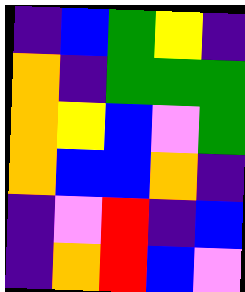[["indigo", "blue", "green", "yellow", "indigo"], ["orange", "indigo", "green", "green", "green"], ["orange", "yellow", "blue", "violet", "green"], ["orange", "blue", "blue", "orange", "indigo"], ["indigo", "violet", "red", "indigo", "blue"], ["indigo", "orange", "red", "blue", "violet"]]